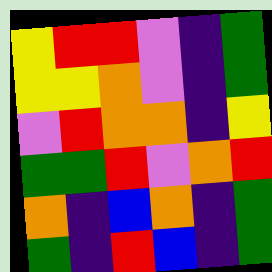[["yellow", "red", "red", "violet", "indigo", "green"], ["yellow", "yellow", "orange", "violet", "indigo", "green"], ["violet", "red", "orange", "orange", "indigo", "yellow"], ["green", "green", "red", "violet", "orange", "red"], ["orange", "indigo", "blue", "orange", "indigo", "green"], ["green", "indigo", "red", "blue", "indigo", "green"]]